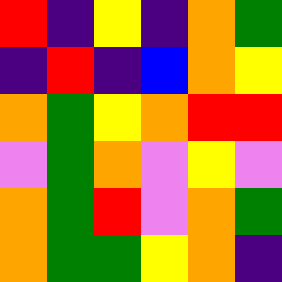[["red", "indigo", "yellow", "indigo", "orange", "green"], ["indigo", "red", "indigo", "blue", "orange", "yellow"], ["orange", "green", "yellow", "orange", "red", "red"], ["violet", "green", "orange", "violet", "yellow", "violet"], ["orange", "green", "red", "violet", "orange", "green"], ["orange", "green", "green", "yellow", "orange", "indigo"]]